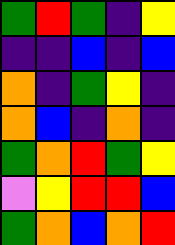[["green", "red", "green", "indigo", "yellow"], ["indigo", "indigo", "blue", "indigo", "blue"], ["orange", "indigo", "green", "yellow", "indigo"], ["orange", "blue", "indigo", "orange", "indigo"], ["green", "orange", "red", "green", "yellow"], ["violet", "yellow", "red", "red", "blue"], ["green", "orange", "blue", "orange", "red"]]